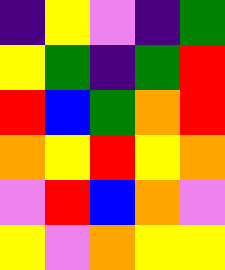[["indigo", "yellow", "violet", "indigo", "green"], ["yellow", "green", "indigo", "green", "red"], ["red", "blue", "green", "orange", "red"], ["orange", "yellow", "red", "yellow", "orange"], ["violet", "red", "blue", "orange", "violet"], ["yellow", "violet", "orange", "yellow", "yellow"]]